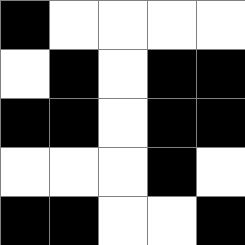[["black", "white", "white", "white", "white"], ["white", "black", "white", "black", "black"], ["black", "black", "white", "black", "black"], ["white", "white", "white", "black", "white"], ["black", "black", "white", "white", "black"]]